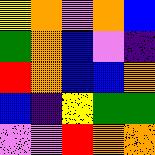[["yellow", "orange", "violet", "orange", "blue"], ["green", "orange", "blue", "violet", "indigo"], ["red", "orange", "blue", "blue", "orange"], ["blue", "indigo", "yellow", "green", "green"], ["violet", "violet", "red", "orange", "orange"]]